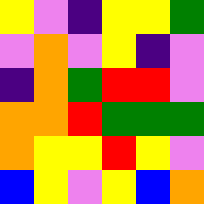[["yellow", "violet", "indigo", "yellow", "yellow", "green"], ["violet", "orange", "violet", "yellow", "indigo", "violet"], ["indigo", "orange", "green", "red", "red", "violet"], ["orange", "orange", "red", "green", "green", "green"], ["orange", "yellow", "yellow", "red", "yellow", "violet"], ["blue", "yellow", "violet", "yellow", "blue", "orange"]]